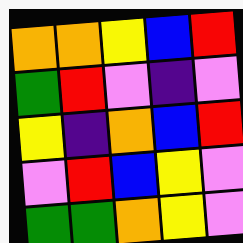[["orange", "orange", "yellow", "blue", "red"], ["green", "red", "violet", "indigo", "violet"], ["yellow", "indigo", "orange", "blue", "red"], ["violet", "red", "blue", "yellow", "violet"], ["green", "green", "orange", "yellow", "violet"]]